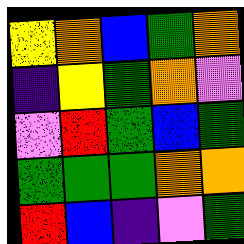[["yellow", "orange", "blue", "green", "orange"], ["indigo", "yellow", "green", "orange", "violet"], ["violet", "red", "green", "blue", "green"], ["green", "green", "green", "orange", "orange"], ["red", "blue", "indigo", "violet", "green"]]